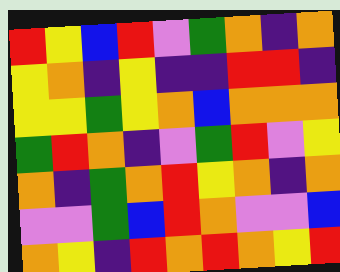[["red", "yellow", "blue", "red", "violet", "green", "orange", "indigo", "orange"], ["yellow", "orange", "indigo", "yellow", "indigo", "indigo", "red", "red", "indigo"], ["yellow", "yellow", "green", "yellow", "orange", "blue", "orange", "orange", "orange"], ["green", "red", "orange", "indigo", "violet", "green", "red", "violet", "yellow"], ["orange", "indigo", "green", "orange", "red", "yellow", "orange", "indigo", "orange"], ["violet", "violet", "green", "blue", "red", "orange", "violet", "violet", "blue"], ["orange", "yellow", "indigo", "red", "orange", "red", "orange", "yellow", "red"]]